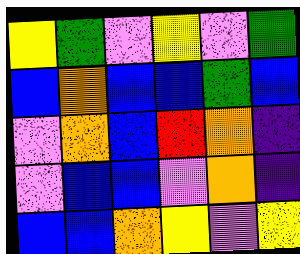[["yellow", "green", "violet", "yellow", "violet", "green"], ["blue", "orange", "blue", "blue", "green", "blue"], ["violet", "orange", "blue", "red", "orange", "indigo"], ["violet", "blue", "blue", "violet", "orange", "indigo"], ["blue", "blue", "orange", "yellow", "violet", "yellow"]]